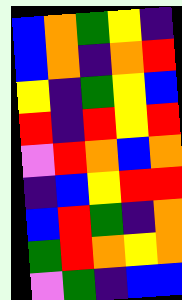[["blue", "orange", "green", "yellow", "indigo"], ["blue", "orange", "indigo", "orange", "red"], ["yellow", "indigo", "green", "yellow", "blue"], ["red", "indigo", "red", "yellow", "red"], ["violet", "red", "orange", "blue", "orange"], ["indigo", "blue", "yellow", "red", "red"], ["blue", "red", "green", "indigo", "orange"], ["green", "red", "orange", "yellow", "orange"], ["violet", "green", "indigo", "blue", "blue"]]